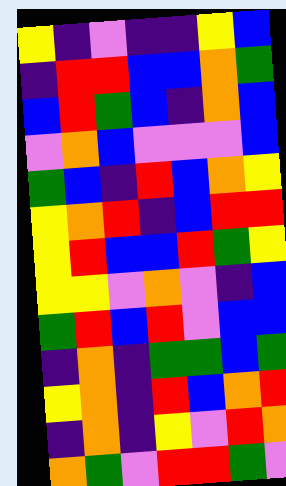[["yellow", "indigo", "violet", "indigo", "indigo", "yellow", "blue"], ["indigo", "red", "red", "blue", "blue", "orange", "green"], ["blue", "red", "green", "blue", "indigo", "orange", "blue"], ["violet", "orange", "blue", "violet", "violet", "violet", "blue"], ["green", "blue", "indigo", "red", "blue", "orange", "yellow"], ["yellow", "orange", "red", "indigo", "blue", "red", "red"], ["yellow", "red", "blue", "blue", "red", "green", "yellow"], ["yellow", "yellow", "violet", "orange", "violet", "indigo", "blue"], ["green", "red", "blue", "red", "violet", "blue", "blue"], ["indigo", "orange", "indigo", "green", "green", "blue", "green"], ["yellow", "orange", "indigo", "red", "blue", "orange", "red"], ["indigo", "orange", "indigo", "yellow", "violet", "red", "orange"], ["orange", "green", "violet", "red", "red", "green", "violet"]]